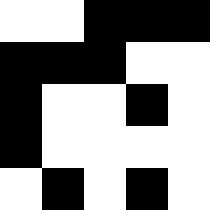[["white", "white", "black", "black", "black"], ["black", "black", "black", "white", "white"], ["black", "white", "white", "black", "white"], ["black", "white", "white", "white", "white"], ["white", "black", "white", "black", "white"]]